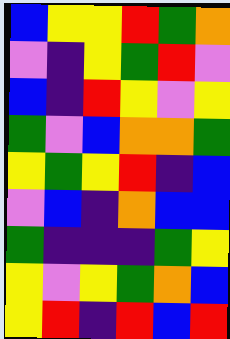[["blue", "yellow", "yellow", "red", "green", "orange"], ["violet", "indigo", "yellow", "green", "red", "violet"], ["blue", "indigo", "red", "yellow", "violet", "yellow"], ["green", "violet", "blue", "orange", "orange", "green"], ["yellow", "green", "yellow", "red", "indigo", "blue"], ["violet", "blue", "indigo", "orange", "blue", "blue"], ["green", "indigo", "indigo", "indigo", "green", "yellow"], ["yellow", "violet", "yellow", "green", "orange", "blue"], ["yellow", "red", "indigo", "red", "blue", "red"]]